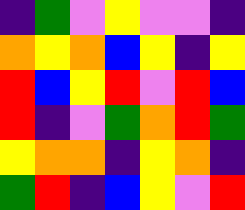[["indigo", "green", "violet", "yellow", "violet", "violet", "indigo"], ["orange", "yellow", "orange", "blue", "yellow", "indigo", "yellow"], ["red", "blue", "yellow", "red", "violet", "red", "blue"], ["red", "indigo", "violet", "green", "orange", "red", "green"], ["yellow", "orange", "orange", "indigo", "yellow", "orange", "indigo"], ["green", "red", "indigo", "blue", "yellow", "violet", "red"]]